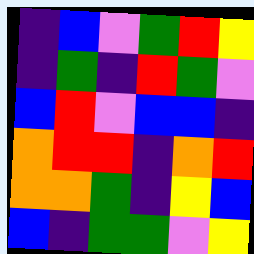[["indigo", "blue", "violet", "green", "red", "yellow"], ["indigo", "green", "indigo", "red", "green", "violet"], ["blue", "red", "violet", "blue", "blue", "indigo"], ["orange", "red", "red", "indigo", "orange", "red"], ["orange", "orange", "green", "indigo", "yellow", "blue"], ["blue", "indigo", "green", "green", "violet", "yellow"]]